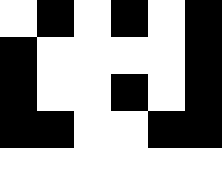[["white", "black", "white", "black", "white", "black"], ["black", "white", "white", "white", "white", "black"], ["black", "white", "white", "black", "white", "black"], ["black", "black", "white", "white", "black", "black"], ["white", "white", "white", "white", "white", "white"]]